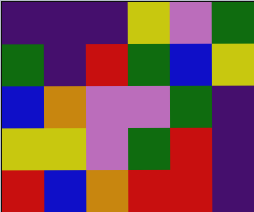[["indigo", "indigo", "indigo", "yellow", "violet", "green"], ["green", "indigo", "red", "green", "blue", "yellow"], ["blue", "orange", "violet", "violet", "green", "indigo"], ["yellow", "yellow", "violet", "green", "red", "indigo"], ["red", "blue", "orange", "red", "red", "indigo"]]